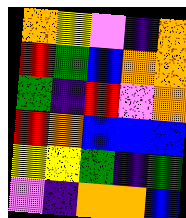[["orange", "yellow", "violet", "indigo", "orange"], ["red", "green", "blue", "orange", "orange"], ["green", "indigo", "red", "violet", "orange"], ["red", "orange", "blue", "blue", "blue"], ["yellow", "yellow", "green", "indigo", "green"], ["violet", "indigo", "orange", "orange", "blue"]]